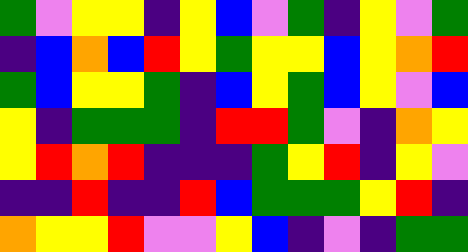[["green", "violet", "yellow", "yellow", "indigo", "yellow", "blue", "violet", "green", "indigo", "yellow", "violet", "green"], ["indigo", "blue", "orange", "blue", "red", "yellow", "green", "yellow", "yellow", "blue", "yellow", "orange", "red"], ["green", "blue", "yellow", "yellow", "green", "indigo", "blue", "yellow", "green", "blue", "yellow", "violet", "blue"], ["yellow", "indigo", "green", "green", "green", "indigo", "red", "red", "green", "violet", "indigo", "orange", "yellow"], ["yellow", "red", "orange", "red", "indigo", "indigo", "indigo", "green", "yellow", "red", "indigo", "yellow", "violet"], ["indigo", "indigo", "red", "indigo", "indigo", "red", "blue", "green", "green", "green", "yellow", "red", "indigo"], ["orange", "yellow", "yellow", "red", "violet", "violet", "yellow", "blue", "indigo", "violet", "indigo", "green", "green"]]